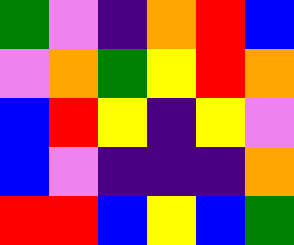[["green", "violet", "indigo", "orange", "red", "blue"], ["violet", "orange", "green", "yellow", "red", "orange"], ["blue", "red", "yellow", "indigo", "yellow", "violet"], ["blue", "violet", "indigo", "indigo", "indigo", "orange"], ["red", "red", "blue", "yellow", "blue", "green"]]